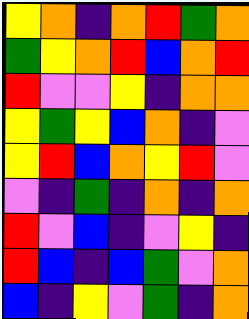[["yellow", "orange", "indigo", "orange", "red", "green", "orange"], ["green", "yellow", "orange", "red", "blue", "orange", "red"], ["red", "violet", "violet", "yellow", "indigo", "orange", "orange"], ["yellow", "green", "yellow", "blue", "orange", "indigo", "violet"], ["yellow", "red", "blue", "orange", "yellow", "red", "violet"], ["violet", "indigo", "green", "indigo", "orange", "indigo", "orange"], ["red", "violet", "blue", "indigo", "violet", "yellow", "indigo"], ["red", "blue", "indigo", "blue", "green", "violet", "orange"], ["blue", "indigo", "yellow", "violet", "green", "indigo", "orange"]]